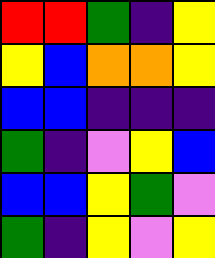[["red", "red", "green", "indigo", "yellow"], ["yellow", "blue", "orange", "orange", "yellow"], ["blue", "blue", "indigo", "indigo", "indigo"], ["green", "indigo", "violet", "yellow", "blue"], ["blue", "blue", "yellow", "green", "violet"], ["green", "indigo", "yellow", "violet", "yellow"]]